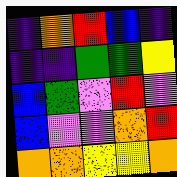[["indigo", "orange", "red", "blue", "indigo"], ["indigo", "indigo", "green", "green", "yellow"], ["blue", "green", "violet", "red", "violet"], ["blue", "violet", "violet", "orange", "red"], ["orange", "orange", "yellow", "yellow", "orange"]]